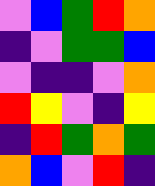[["violet", "blue", "green", "red", "orange"], ["indigo", "violet", "green", "green", "blue"], ["violet", "indigo", "indigo", "violet", "orange"], ["red", "yellow", "violet", "indigo", "yellow"], ["indigo", "red", "green", "orange", "green"], ["orange", "blue", "violet", "red", "indigo"]]